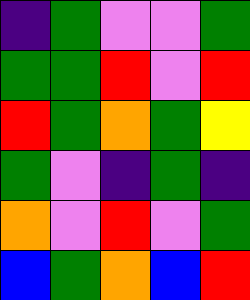[["indigo", "green", "violet", "violet", "green"], ["green", "green", "red", "violet", "red"], ["red", "green", "orange", "green", "yellow"], ["green", "violet", "indigo", "green", "indigo"], ["orange", "violet", "red", "violet", "green"], ["blue", "green", "orange", "blue", "red"]]